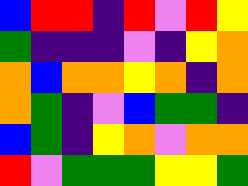[["blue", "red", "red", "indigo", "red", "violet", "red", "yellow"], ["green", "indigo", "indigo", "indigo", "violet", "indigo", "yellow", "orange"], ["orange", "blue", "orange", "orange", "yellow", "orange", "indigo", "orange"], ["orange", "green", "indigo", "violet", "blue", "green", "green", "indigo"], ["blue", "green", "indigo", "yellow", "orange", "violet", "orange", "orange"], ["red", "violet", "green", "green", "green", "yellow", "yellow", "green"]]